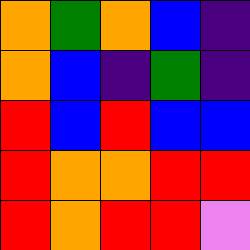[["orange", "green", "orange", "blue", "indigo"], ["orange", "blue", "indigo", "green", "indigo"], ["red", "blue", "red", "blue", "blue"], ["red", "orange", "orange", "red", "red"], ["red", "orange", "red", "red", "violet"]]